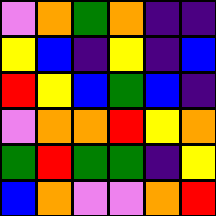[["violet", "orange", "green", "orange", "indigo", "indigo"], ["yellow", "blue", "indigo", "yellow", "indigo", "blue"], ["red", "yellow", "blue", "green", "blue", "indigo"], ["violet", "orange", "orange", "red", "yellow", "orange"], ["green", "red", "green", "green", "indigo", "yellow"], ["blue", "orange", "violet", "violet", "orange", "red"]]